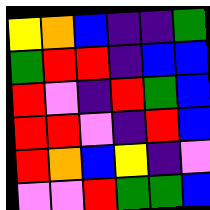[["yellow", "orange", "blue", "indigo", "indigo", "green"], ["green", "red", "red", "indigo", "blue", "blue"], ["red", "violet", "indigo", "red", "green", "blue"], ["red", "red", "violet", "indigo", "red", "blue"], ["red", "orange", "blue", "yellow", "indigo", "violet"], ["violet", "violet", "red", "green", "green", "blue"]]